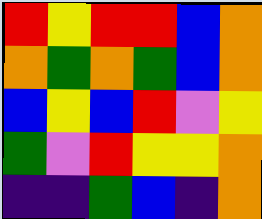[["red", "yellow", "red", "red", "blue", "orange"], ["orange", "green", "orange", "green", "blue", "orange"], ["blue", "yellow", "blue", "red", "violet", "yellow"], ["green", "violet", "red", "yellow", "yellow", "orange"], ["indigo", "indigo", "green", "blue", "indigo", "orange"]]